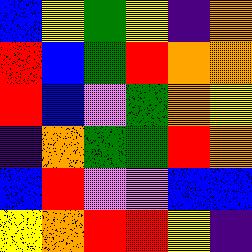[["blue", "yellow", "green", "yellow", "indigo", "orange"], ["red", "blue", "green", "red", "orange", "orange"], ["red", "blue", "violet", "green", "orange", "yellow"], ["indigo", "orange", "green", "green", "red", "orange"], ["blue", "red", "violet", "violet", "blue", "blue"], ["yellow", "orange", "red", "red", "yellow", "indigo"]]